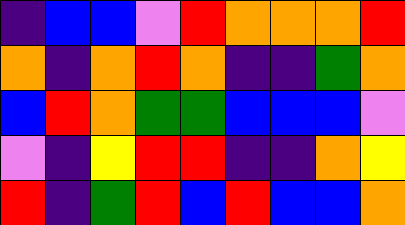[["indigo", "blue", "blue", "violet", "red", "orange", "orange", "orange", "red"], ["orange", "indigo", "orange", "red", "orange", "indigo", "indigo", "green", "orange"], ["blue", "red", "orange", "green", "green", "blue", "blue", "blue", "violet"], ["violet", "indigo", "yellow", "red", "red", "indigo", "indigo", "orange", "yellow"], ["red", "indigo", "green", "red", "blue", "red", "blue", "blue", "orange"]]